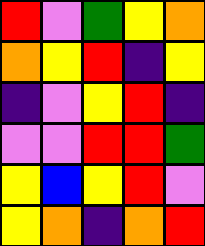[["red", "violet", "green", "yellow", "orange"], ["orange", "yellow", "red", "indigo", "yellow"], ["indigo", "violet", "yellow", "red", "indigo"], ["violet", "violet", "red", "red", "green"], ["yellow", "blue", "yellow", "red", "violet"], ["yellow", "orange", "indigo", "orange", "red"]]